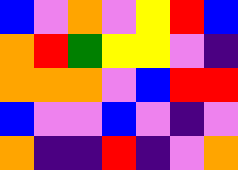[["blue", "violet", "orange", "violet", "yellow", "red", "blue"], ["orange", "red", "green", "yellow", "yellow", "violet", "indigo"], ["orange", "orange", "orange", "violet", "blue", "red", "red"], ["blue", "violet", "violet", "blue", "violet", "indigo", "violet"], ["orange", "indigo", "indigo", "red", "indigo", "violet", "orange"]]